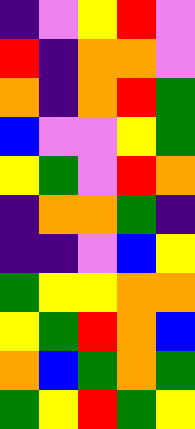[["indigo", "violet", "yellow", "red", "violet"], ["red", "indigo", "orange", "orange", "violet"], ["orange", "indigo", "orange", "red", "green"], ["blue", "violet", "violet", "yellow", "green"], ["yellow", "green", "violet", "red", "orange"], ["indigo", "orange", "orange", "green", "indigo"], ["indigo", "indigo", "violet", "blue", "yellow"], ["green", "yellow", "yellow", "orange", "orange"], ["yellow", "green", "red", "orange", "blue"], ["orange", "blue", "green", "orange", "green"], ["green", "yellow", "red", "green", "yellow"]]